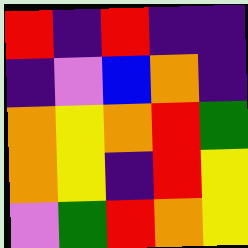[["red", "indigo", "red", "indigo", "indigo"], ["indigo", "violet", "blue", "orange", "indigo"], ["orange", "yellow", "orange", "red", "green"], ["orange", "yellow", "indigo", "red", "yellow"], ["violet", "green", "red", "orange", "yellow"]]